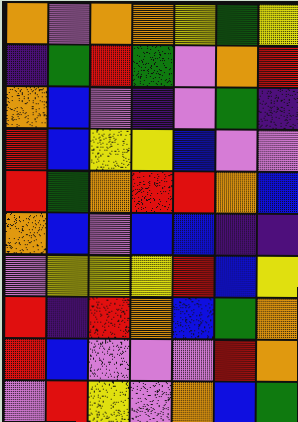[["orange", "violet", "orange", "orange", "yellow", "green", "yellow"], ["indigo", "green", "red", "green", "violet", "orange", "red"], ["orange", "blue", "violet", "indigo", "violet", "green", "indigo"], ["red", "blue", "yellow", "yellow", "blue", "violet", "violet"], ["red", "green", "orange", "red", "red", "orange", "blue"], ["orange", "blue", "violet", "blue", "blue", "indigo", "indigo"], ["violet", "yellow", "yellow", "yellow", "red", "blue", "yellow"], ["red", "indigo", "red", "orange", "blue", "green", "orange"], ["red", "blue", "violet", "violet", "violet", "red", "orange"], ["violet", "red", "yellow", "violet", "orange", "blue", "green"]]